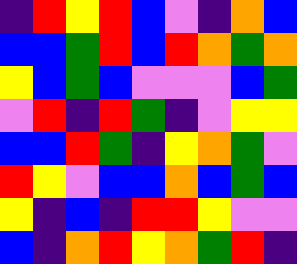[["indigo", "red", "yellow", "red", "blue", "violet", "indigo", "orange", "blue"], ["blue", "blue", "green", "red", "blue", "red", "orange", "green", "orange"], ["yellow", "blue", "green", "blue", "violet", "violet", "violet", "blue", "green"], ["violet", "red", "indigo", "red", "green", "indigo", "violet", "yellow", "yellow"], ["blue", "blue", "red", "green", "indigo", "yellow", "orange", "green", "violet"], ["red", "yellow", "violet", "blue", "blue", "orange", "blue", "green", "blue"], ["yellow", "indigo", "blue", "indigo", "red", "red", "yellow", "violet", "violet"], ["blue", "indigo", "orange", "red", "yellow", "orange", "green", "red", "indigo"]]